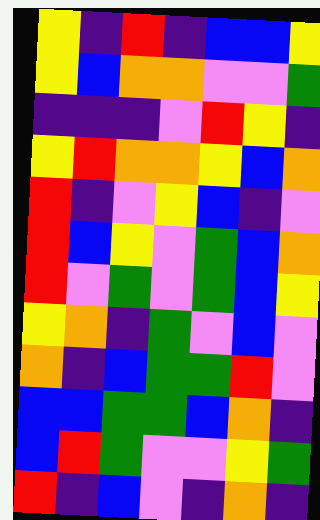[["yellow", "indigo", "red", "indigo", "blue", "blue", "yellow"], ["yellow", "blue", "orange", "orange", "violet", "violet", "green"], ["indigo", "indigo", "indigo", "violet", "red", "yellow", "indigo"], ["yellow", "red", "orange", "orange", "yellow", "blue", "orange"], ["red", "indigo", "violet", "yellow", "blue", "indigo", "violet"], ["red", "blue", "yellow", "violet", "green", "blue", "orange"], ["red", "violet", "green", "violet", "green", "blue", "yellow"], ["yellow", "orange", "indigo", "green", "violet", "blue", "violet"], ["orange", "indigo", "blue", "green", "green", "red", "violet"], ["blue", "blue", "green", "green", "blue", "orange", "indigo"], ["blue", "red", "green", "violet", "violet", "yellow", "green"], ["red", "indigo", "blue", "violet", "indigo", "orange", "indigo"]]